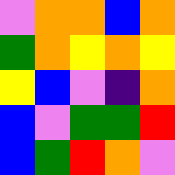[["violet", "orange", "orange", "blue", "orange"], ["green", "orange", "yellow", "orange", "yellow"], ["yellow", "blue", "violet", "indigo", "orange"], ["blue", "violet", "green", "green", "red"], ["blue", "green", "red", "orange", "violet"]]